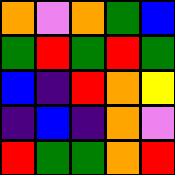[["orange", "violet", "orange", "green", "blue"], ["green", "red", "green", "red", "green"], ["blue", "indigo", "red", "orange", "yellow"], ["indigo", "blue", "indigo", "orange", "violet"], ["red", "green", "green", "orange", "red"]]